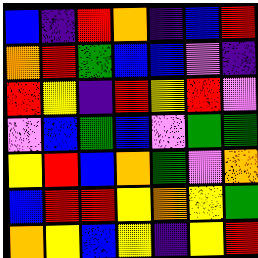[["blue", "indigo", "red", "orange", "indigo", "blue", "red"], ["orange", "red", "green", "blue", "blue", "violet", "indigo"], ["red", "yellow", "indigo", "red", "yellow", "red", "violet"], ["violet", "blue", "green", "blue", "violet", "green", "green"], ["yellow", "red", "blue", "orange", "green", "violet", "orange"], ["blue", "red", "red", "yellow", "orange", "yellow", "green"], ["orange", "yellow", "blue", "yellow", "indigo", "yellow", "red"]]